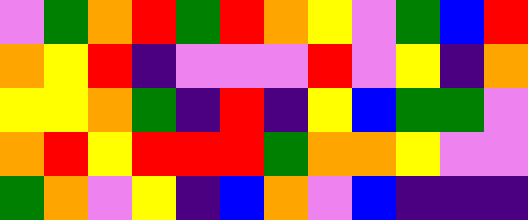[["violet", "green", "orange", "red", "green", "red", "orange", "yellow", "violet", "green", "blue", "red"], ["orange", "yellow", "red", "indigo", "violet", "violet", "violet", "red", "violet", "yellow", "indigo", "orange"], ["yellow", "yellow", "orange", "green", "indigo", "red", "indigo", "yellow", "blue", "green", "green", "violet"], ["orange", "red", "yellow", "red", "red", "red", "green", "orange", "orange", "yellow", "violet", "violet"], ["green", "orange", "violet", "yellow", "indigo", "blue", "orange", "violet", "blue", "indigo", "indigo", "indigo"]]